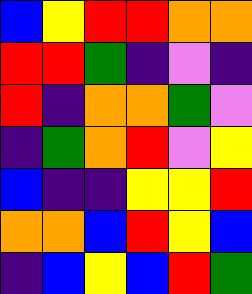[["blue", "yellow", "red", "red", "orange", "orange"], ["red", "red", "green", "indigo", "violet", "indigo"], ["red", "indigo", "orange", "orange", "green", "violet"], ["indigo", "green", "orange", "red", "violet", "yellow"], ["blue", "indigo", "indigo", "yellow", "yellow", "red"], ["orange", "orange", "blue", "red", "yellow", "blue"], ["indigo", "blue", "yellow", "blue", "red", "green"]]